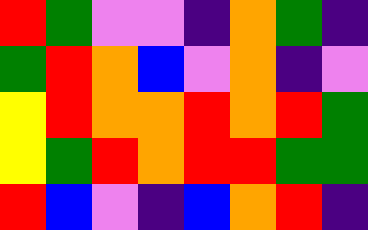[["red", "green", "violet", "violet", "indigo", "orange", "green", "indigo"], ["green", "red", "orange", "blue", "violet", "orange", "indigo", "violet"], ["yellow", "red", "orange", "orange", "red", "orange", "red", "green"], ["yellow", "green", "red", "orange", "red", "red", "green", "green"], ["red", "blue", "violet", "indigo", "blue", "orange", "red", "indigo"]]